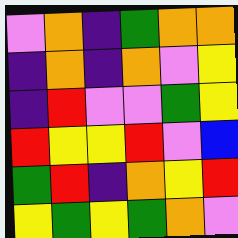[["violet", "orange", "indigo", "green", "orange", "orange"], ["indigo", "orange", "indigo", "orange", "violet", "yellow"], ["indigo", "red", "violet", "violet", "green", "yellow"], ["red", "yellow", "yellow", "red", "violet", "blue"], ["green", "red", "indigo", "orange", "yellow", "red"], ["yellow", "green", "yellow", "green", "orange", "violet"]]